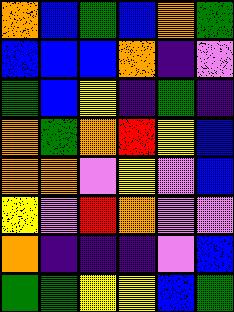[["orange", "blue", "green", "blue", "orange", "green"], ["blue", "blue", "blue", "orange", "indigo", "violet"], ["green", "blue", "yellow", "indigo", "green", "indigo"], ["orange", "green", "orange", "red", "yellow", "blue"], ["orange", "orange", "violet", "yellow", "violet", "blue"], ["yellow", "violet", "red", "orange", "violet", "violet"], ["orange", "indigo", "indigo", "indigo", "violet", "blue"], ["green", "green", "yellow", "yellow", "blue", "green"]]